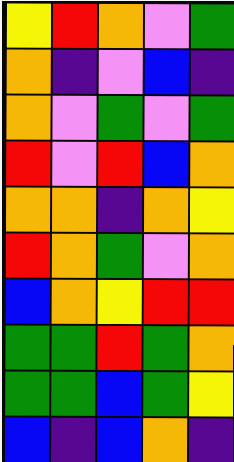[["yellow", "red", "orange", "violet", "green"], ["orange", "indigo", "violet", "blue", "indigo"], ["orange", "violet", "green", "violet", "green"], ["red", "violet", "red", "blue", "orange"], ["orange", "orange", "indigo", "orange", "yellow"], ["red", "orange", "green", "violet", "orange"], ["blue", "orange", "yellow", "red", "red"], ["green", "green", "red", "green", "orange"], ["green", "green", "blue", "green", "yellow"], ["blue", "indigo", "blue", "orange", "indigo"]]